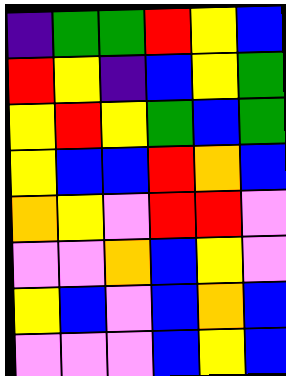[["indigo", "green", "green", "red", "yellow", "blue"], ["red", "yellow", "indigo", "blue", "yellow", "green"], ["yellow", "red", "yellow", "green", "blue", "green"], ["yellow", "blue", "blue", "red", "orange", "blue"], ["orange", "yellow", "violet", "red", "red", "violet"], ["violet", "violet", "orange", "blue", "yellow", "violet"], ["yellow", "blue", "violet", "blue", "orange", "blue"], ["violet", "violet", "violet", "blue", "yellow", "blue"]]